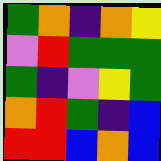[["green", "orange", "indigo", "orange", "yellow"], ["violet", "red", "green", "green", "green"], ["green", "indigo", "violet", "yellow", "green"], ["orange", "red", "green", "indigo", "blue"], ["red", "red", "blue", "orange", "blue"]]